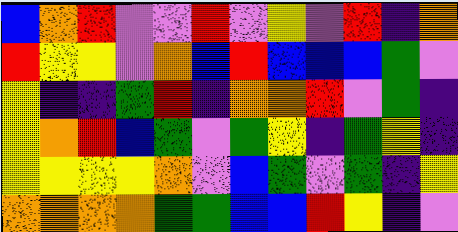[["blue", "orange", "red", "violet", "violet", "red", "violet", "yellow", "violet", "red", "indigo", "orange"], ["red", "yellow", "yellow", "violet", "orange", "blue", "red", "blue", "blue", "blue", "green", "violet"], ["yellow", "indigo", "indigo", "green", "red", "indigo", "orange", "orange", "red", "violet", "green", "indigo"], ["yellow", "orange", "red", "blue", "green", "violet", "green", "yellow", "indigo", "green", "yellow", "indigo"], ["yellow", "yellow", "yellow", "yellow", "orange", "violet", "blue", "green", "violet", "green", "indigo", "yellow"], ["orange", "orange", "orange", "orange", "green", "green", "blue", "blue", "red", "yellow", "indigo", "violet"]]